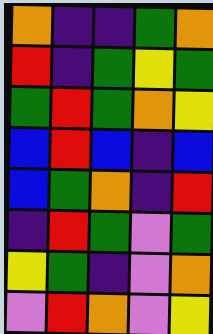[["orange", "indigo", "indigo", "green", "orange"], ["red", "indigo", "green", "yellow", "green"], ["green", "red", "green", "orange", "yellow"], ["blue", "red", "blue", "indigo", "blue"], ["blue", "green", "orange", "indigo", "red"], ["indigo", "red", "green", "violet", "green"], ["yellow", "green", "indigo", "violet", "orange"], ["violet", "red", "orange", "violet", "yellow"]]